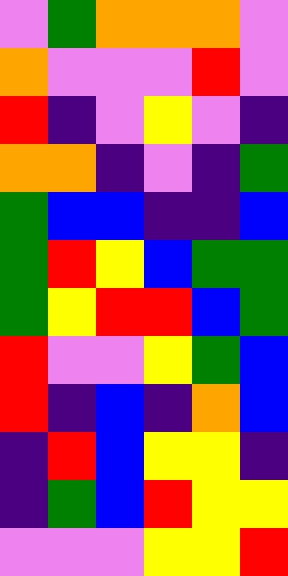[["violet", "green", "orange", "orange", "orange", "violet"], ["orange", "violet", "violet", "violet", "red", "violet"], ["red", "indigo", "violet", "yellow", "violet", "indigo"], ["orange", "orange", "indigo", "violet", "indigo", "green"], ["green", "blue", "blue", "indigo", "indigo", "blue"], ["green", "red", "yellow", "blue", "green", "green"], ["green", "yellow", "red", "red", "blue", "green"], ["red", "violet", "violet", "yellow", "green", "blue"], ["red", "indigo", "blue", "indigo", "orange", "blue"], ["indigo", "red", "blue", "yellow", "yellow", "indigo"], ["indigo", "green", "blue", "red", "yellow", "yellow"], ["violet", "violet", "violet", "yellow", "yellow", "red"]]